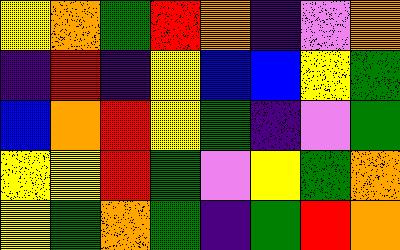[["yellow", "orange", "green", "red", "orange", "indigo", "violet", "orange"], ["indigo", "red", "indigo", "yellow", "blue", "blue", "yellow", "green"], ["blue", "orange", "red", "yellow", "green", "indigo", "violet", "green"], ["yellow", "yellow", "red", "green", "violet", "yellow", "green", "orange"], ["yellow", "green", "orange", "green", "indigo", "green", "red", "orange"]]